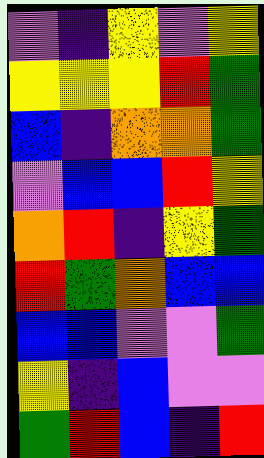[["violet", "indigo", "yellow", "violet", "yellow"], ["yellow", "yellow", "yellow", "red", "green"], ["blue", "indigo", "orange", "orange", "green"], ["violet", "blue", "blue", "red", "yellow"], ["orange", "red", "indigo", "yellow", "green"], ["red", "green", "orange", "blue", "blue"], ["blue", "blue", "violet", "violet", "green"], ["yellow", "indigo", "blue", "violet", "violet"], ["green", "red", "blue", "indigo", "red"]]